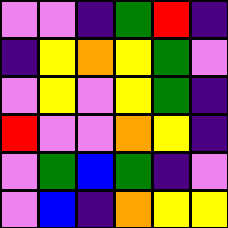[["violet", "violet", "indigo", "green", "red", "indigo"], ["indigo", "yellow", "orange", "yellow", "green", "violet"], ["violet", "yellow", "violet", "yellow", "green", "indigo"], ["red", "violet", "violet", "orange", "yellow", "indigo"], ["violet", "green", "blue", "green", "indigo", "violet"], ["violet", "blue", "indigo", "orange", "yellow", "yellow"]]